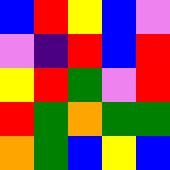[["blue", "red", "yellow", "blue", "violet"], ["violet", "indigo", "red", "blue", "red"], ["yellow", "red", "green", "violet", "red"], ["red", "green", "orange", "green", "green"], ["orange", "green", "blue", "yellow", "blue"]]